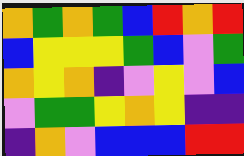[["orange", "green", "orange", "green", "blue", "red", "orange", "red"], ["blue", "yellow", "yellow", "yellow", "green", "blue", "violet", "green"], ["orange", "yellow", "orange", "indigo", "violet", "yellow", "violet", "blue"], ["violet", "green", "green", "yellow", "orange", "yellow", "indigo", "indigo"], ["indigo", "orange", "violet", "blue", "blue", "blue", "red", "red"]]